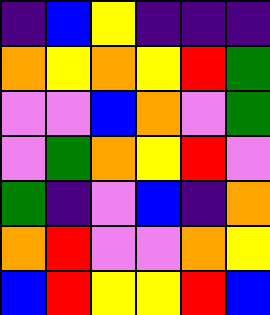[["indigo", "blue", "yellow", "indigo", "indigo", "indigo"], ["orange", "yellow", "orange", "yellow", "red", "green"], ["violet", "violet", "blue", "orange", "violet", "green"], ["violet", "green", "orange", "yellow", "red", "violet"], ["green", "indigo", "violet", "blue", "indigo", "orange"], ["orange", "red", "violet", "violet", "orange", "yellow"], ["blue", "red", "yellow", "yellow", "red", "blue"]]